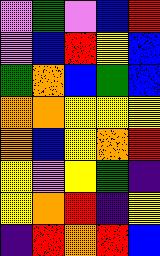[["violet", "green", "violet", "blue", "red"], ["violet", "blue", "red", "yellow", "blue"], ["green", "orange", "blue", "green", "blue"], ["orange", "orange", "yellow", "yellow", "yellow"], ["orange", "blue", "yellow", "orange", "red"], ["yellow", "violet", "yellow", "green", "indigo"], ["yellow", "orange", "red", "indigo", "yellow"], ["indigo", "red", "orange", "red", "blue"]]